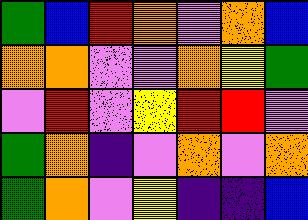[["green", "blue", "red", "orange", "violet", "orange", "blue"], ["orange", "orange", "violet", "violet", "orange", "yellow", "green"], ["violet", "red", "violet", "yellow", "red", "red", "violet"], ["green", "orange", "indigo", "violet", "orange", "violet", "orange"], ["green", "orange", "violet", "yellow", "indigo", "indigo", "blue"]]